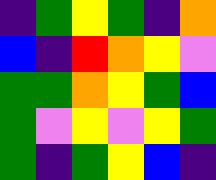[["indigo", "green", "yellow", "green", "indigo", "orange"], ["blue", "indigo", "red", "orange", "yellow", "violet"], ["green", "green", "orange", "yellow", "green", "blue"], ["green", "violet", "yellow", "violet", "yellow", "green"], ["green", "indigo", "green", "yellow", "blue", "indigo"]]